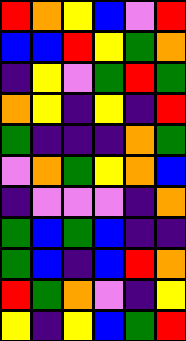[["red", "orange", "yellow", "blue", "violet", "red"], ["blue", "blue", "red", "yellow", "green", "orange"], ["indigo", "yellow", "violet", "green", "red", "green"], ["orange", "yellow", "indigo", "yellow", "indigo", "red"], ["green", "indigo", "indigo", "indigo", "orange", "green"], ["violet", "orange", "green", "yellow", "orange", "blue"], ["indigo", "violet", "violet", "violet", "indigo", "orange"], ["green", "blue", "green", "blue", "indigo", "indigo"], ["green", "blue", "indigo", "blue", "red", "orange"], ["red", "green", "orange", "violet", "indigo", "yellow"], ["yellow", "indigo", "yellow", "blue", "green", "red"]]